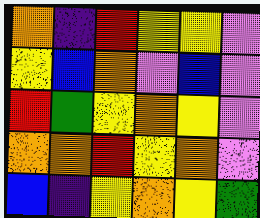[["orange", "indigo", "red", "yellow", "yellow", "violet"], ["yellow", "blue", "orange", "violet", "blue", "violet"], ["red", "green", "yellow", "orange", "yellow", "violet"], ["orange", "orange", "red", "yellow", "orange", "violet"], ["blue", "indigo", "yellow", "orange", "yellow", "green"]]